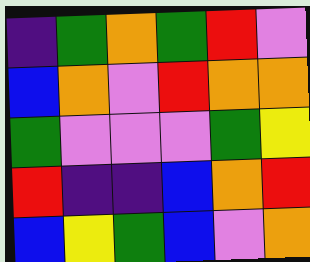[["indigo", "green", "orange", "green", "red", "violet"], ["blue", "orange", "violet", "red", "orange", "orange"], ["green", "violet", "violet", "violet", "green", "yellow"], ["red", "indigo", "indigo", "blue", "orange", "red"], ["blue", "yellow", "green", "blue", "violet", "orange"]]